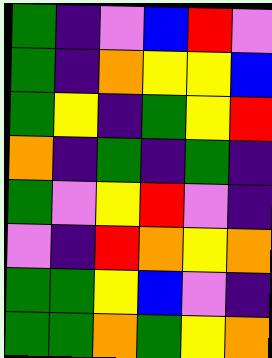[["green", "indigo", "violet", "blue", "red", "violet"], ["green", "indigo", "orange", "yellow", "yellow", "blue"], ["green", "yellow", "indigo", "green", "yellow", "red"], ["orange", "indigo", "green", "indigo", "green", "indigo"], ["green", "violet", "yellow", "red", "violet", "indigo"], ["violet", "indigo", "red", "orange", "yellow", "orange"], ["green", "green", "yellow", "blue", "violet", "indigo"], ["green", "green", "orange", "green", "yellow", "orange"]]